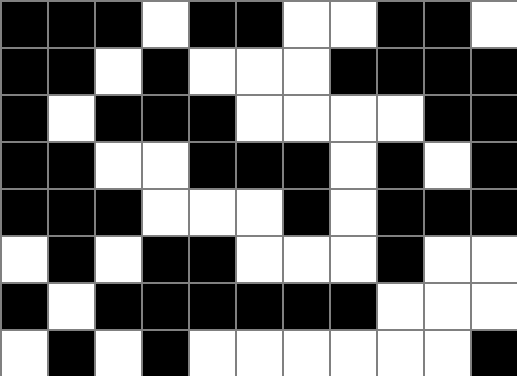[["black", "black", "black", "white", "black", "black", "white", "white", "black", "black", "white"], ["black", "black", "white", "black", "white", "white", "white", "black", "black", "black", "black"], ["black", "white", "black", "black", "black", "white", "white", "white", "white", "black", "black"], ["black", "black", "white", "white", "black", "black", "black", "white", "black", "white", "black"], ["black", "black", "black", "white", "white", "white", "black", "white", "black", "black", "black"], ["white", "black", "white", "black", "black", "white", "white", "white", "black", "white", "white"], ["black", "white", "black", "black", "black", "black", "black", "black", "white", "white", "white"], ["white", "black", "white", "black", "white", "white", "white", "white", "white", "white", "black"]]